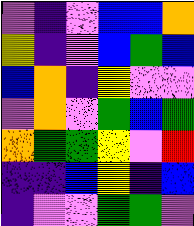[["violet", "indigo", "violet", "blue", "blue", "orange"], ["yellow", "indigo", "violet", "blue", "green", "blue"], ["blue", "orange", "indigo", "yellow", "violet", "violet"], ["violet", "orange", "violet", "green", "blue", "green"], ["orange", "green", "green", "yellow", "violet", "red"], ["indigo", "indigo", "blue", "yellow", "indigo", "blue"], ["indigo", "violet", "violet", "green", "green", "violet"]]